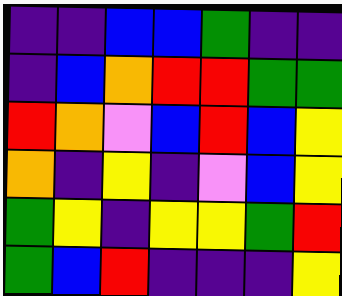[["indigo", "indigo", "blue", "blue", "green", "indigo", "indigo"], ["indigo", "blue", "orange", "red", "red", "green", "green"], ["red", "orange", "violet", "blue", "red", "blue", "yellow"], ["orange", "indigo", "yellow", "indigo", "violet", "blue", "yellow"], ["green", "yellow", "indigo", "yellow", "yellow", "green", "red"], ["green", "blue", "red", "indigo", "indigo", "indigo", "yellow"]]